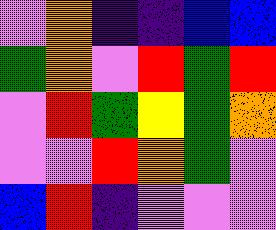[["violet", "orange", "indigo", "indigo", "blue", "blue"], ["green", "orange", "violet", "red", "green", "red"], ["violet", "red", "green", "yellow", "green", "orange"], ["violet", "violet", "red", "orange", "green", "violet"], ["blue", "red", "indigo", "violet", "violet", "violet"]]